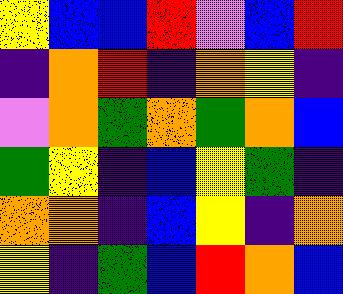[["yellow", "blue", "blue", "red", "violet", "blue", "red"], ["indigo", "orange", "red", "indigo", "orange", "yellow", "indigo"], ["violet", "orange", "green", "orange", "green", "orange", "blue"], ["green", "yellow", "indigo", "blue", "yellow", "green", "indigo"], ["orange", "orange", "indigo", "blue", "yellow", "indigo", "orange"], ["yellow", "indigo", "green", "blue", "red", "orange", "blue"]]